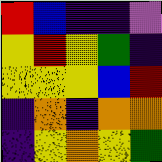[["red", "blue", "indigo", "indigo", "violet"], ["yellow", "red", "yellow", "green", "indigo"], ["yellow", "yellow", "yellow", "blue", "red"], ["indigo", "orange", "indigo", "orange", "orange"], ["indigo", "yellow", "orange", "yellow", "green"]]